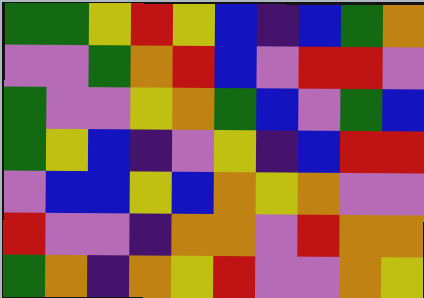[["green", "green", "yellow", "red", "yellow", "blue", "indigo", "blue", "green", "orange"], ["violet", "violet", "green", "orange", "red", "blue", "violet", "red", "red", "violet"], ["green", "violet", "violet", "yellow", "orange", "green", "blue", "violet", "green", "blue"], ["green", "yellow", "blue", "indigo", "violet", "yellow", "indigo", "blue", "red", "red"], ["violet", "blue", "blue", "yellow", "blue", "orange", "yellow", "orange", "violet", "violet"], ["red", "violet", "violet", "indigo", "orange", "orange", "violet", "red", "orange", "orange"], ["green", "orange", "indigo", "orange", "yellow", "red", "violet", "violet", "orange", "yellow"]]